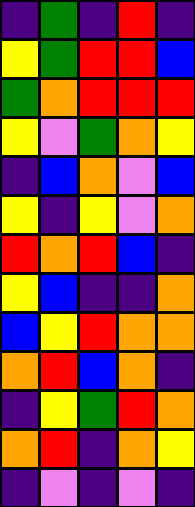[["indigo", "green", "indigo", "red", "indigo"], ["yellow", "green", "red", "red", "blue"], ["green", "orange", "red", "red", "red"], ["yellow", "violet", "green", "orange", "yellow"], ["indigo", "blue", "orange", "violet", "blue"], ["yellow", "indigo", "yellow", "violet", "orange"], ["red", "orange", "red", "blue", "indigo"], ["yellow", "blue", "indigo", "indigo", "orange"], ["blue", "yellow", "red", "orange", "orange"], ["orange", "red", "blue", "orange", "indigo"], ["indigo", "yellow", "green", "red", "orange"], ["orange", "red", "indigo", "orange", "yellow"], ["indigo", "violet", "indigo", "violet", "indigo"]]